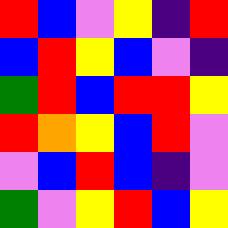[["red", "blue", "violet", "yellow", "indigo", "red"], ["blue", "red", "yellow", "blue", "violet", "indigo"], ["green", "red", "blue", "red", "red", "yellow"], ["red", "orange", "yellow", "blue", "red", "violet"], ["violet", "blue", "red", "blue", "indigo", "violet"], ["green", "violet", "yellow", "red", "blue", "yellow"]]